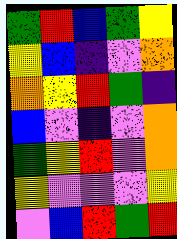[["green", "red", "blue", "green", "yellow"], ["yellow", "blue", "indigo", "violet", "orange"], ["orange", "yellow", "red", "green", "indigo"], ["blue", "violet", "indigo", "violet", "orange"], ["green", "yellow", "red", "violet", "orange"], ["yellow", "violet", "violet", "violet", "yellow"], ["violet", "blue", "red", "green", "red"]]